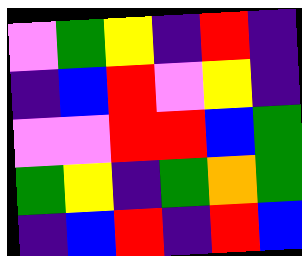[["violet", "green", "yellow", "indigo", "red", "indigo"], ["indigo", "blue", "red", "violet", "yellow", "indigo"], ["violet", "violet", "red", "red", "blue", "green"], ["green", "yellow", "indigo", "green", "orange", "green"], ["indigo", "blue", "red", "indigo", "red", "blue"]]